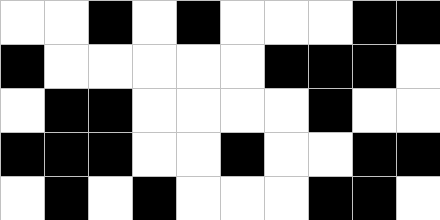[["white", "white", "black", "white", "black", "white", "white", "white", "black", "black"], ["black", "white", "white", "white", "white", "white", "black", "black", "black", "white"], ["white", "black", "black", "white", "white", "white", "white", "black", "white", "white"], ["black", "black", "black", "white", "white", "black", "white", "white", "black", "black"], ["white", "black", "white", "black", "white", "white", "white", "black", "black", "white"]]